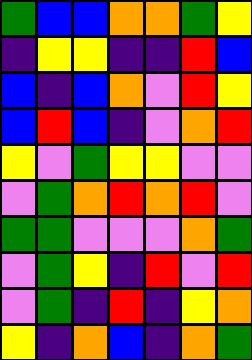[["green", "blue", "blue", "orange", "orange", "green", "yellow"], ["indigo", "yellow", "yellow", "indigo", "indigo", "red", "blue"], ["blue", "indigo", "blue", "orange", "violet", "red", "yellow"], ["blue", "red", "blue", "indigo", "violet", "orange", "red"], ["yellow", "violet", "green", "yellow", "yellow", "violet", "violet"], ["violet", "green", "orange", "red", "orange", "red", "violet"], ["green", "green", "violet", "violet", "violet", "orange", "green"], ["violet", "green", "yellow", "indigo", "red", "violet", "red"], ["violet", "green", "indigo", "red", "indigo", "yellow", "orange"], ["yellow", "indigo", "orange", "blue", "indigo", "orange", "green"]]